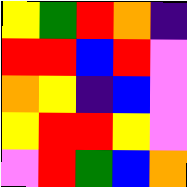[["yellow", "green", "red", "orange", "indigo"], ["red", "red", "blue", "red", "violet"], ["orange", "yellow", "indigo", "blue", "violet"], ["yellow", "red", "red", "yellow", "violet"], ["violet", "red", "green", "blue", "orange"]]